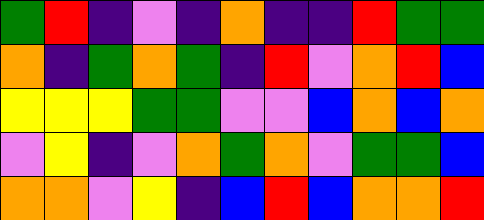[["green", "red", "indigo", "violet", "indigo", "orange", "indigo", "indigo", "red", "green", "green"], ["orange", "indigo", "green", "orange", "green", "indigo", "red", "violet", "orange", "red", "blue"], ["yellow", "yellow", "yellow", "green", "green", "violet", "violet", "blue", "orange", "blue", "orange"], ["violet", "yellow", "indigo", "violet", "orange", "green", "orange", "violet", "green", "green", "blue"], ["orange", "orange", "violet", "yellow", "indigo", "blue", "red", "blue", "orange", "orange", "red"]]